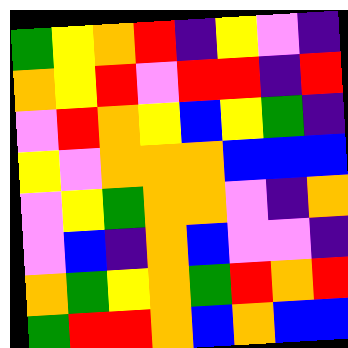[["green", "yellow", "orange", "red", "indigo", "yellow", "violet", "indigo"], ["orange", "yellow", "red", "violet", "red", "red", "indigo", "red"], ["violet", "red", "orange", "yellow", "blue", "yellow", "green", "indigo"], ["yellow", "violet", "orange", "orange", "orange", "blue", "blue", "blue"], ["violet", "yellow", "green", "orange", "orange", "violet", "indigo", "orange"], ["violet", "blue", "indigo", "orange", "blue", "violet", "violet", "indigo"], ["orange", "green", "yellow", "orange", "green", "red", "orange", "red"], ["green", "red", "red", "orange", "blue", "orange", "blue", "blue"]]